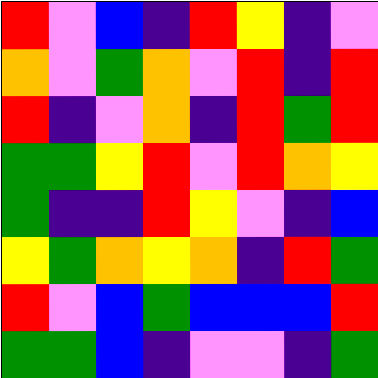[["red", "violet", "blue", "indigo", "red", "yellow", "indigo", "violet"], ["orange", "violet", "green", "orange", "violet", "red", "indigo", "red"], ["red", "indigo", "violet", "orange", "indigo", "red", "green", "red"], ["green", "green", "yellow", "red", "violet", "red", "orange", "yellow"], ["green", "indigo", "indigo", "red", "yellow", "violet", "indigo", "blue"], ["yellow", "green", "orange", "yellow", "orange", "indigo", "red", "green"], ["red", "violet", "blue", "green", "blue", "blue", "blue", "red"], ["green", "green", "blue", "indigo", "violet", "violet", "indigo", "green"]]